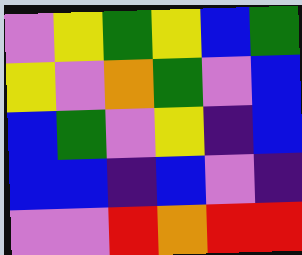[["violet", "yellow", "green", "yellow", "blue", "green"], ["yellow", "violet", "orange", "green", "violet", "blue"], ["blue", "green", "violet", "yellow", "indigo", "blue"], ["blue", "blue", "indigo", "blue", "violet", "indigo"], ["violet", "violet", "red", "orange", "red", "red"]]